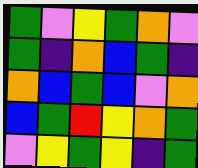[["green", "violet", "yellow", "green", "orange", "violet"], ["green", "indigo", "orange", "blue", "green", "indigo"], ["orange", "blue", "green", "blue", "violet", "orange"], ["blue", "green", "red", "yellow", "orange", "green"], ["violet", "yellow", "green", "yellow", "indigo", "green"]]